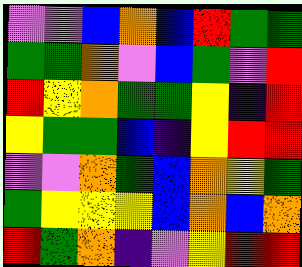[["violet", "violet", "blue", "orange", "blue", "red", "green", "green"], ["green", "green", "orange", "violet", "blue", "green", "violet", "red"], ["red", "yellow", "orange", "green", "green", "yellow", "indigo", "red"], ["yellow", "green", "green", "blue", "indigo", "yellow", "red", "red"], ["violet", "violet", "orange", "green", "blue", "orange", "yellow", "green"], ["green", "yellow", "yellow", "yellow", "blue", "orange", "blue", "orange"], ["red", "green", "orange", "indigo", "violet", "yellow", "red", "red"]]